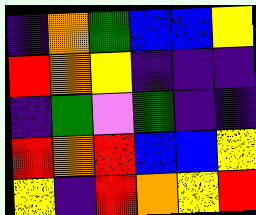[["indigo", "orange", "green", "blue", "blue", "yellow"], ["red", "orange", "yellow", "indigo", "indigo", "indigo"], ["indigo", "green", "violet", "green", "indigo", "indigo"], ["red", "orange", "red", "blue", "blue", "yellow"], ["yellow", "indigo", "red", "orange", "yellow", "red"]]